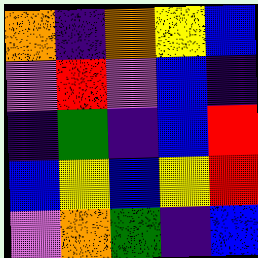[["orange", "indigo", "orange", "yellow", "blue"], ["violet", "red", "violet", "blue", "indigo"], ["indigo", "green", "indigo", "blue", "red"], ["blue", "yellow", "blue", "yellow", "red"], ["violet", "orange", "green", "indigo", "blue"]]